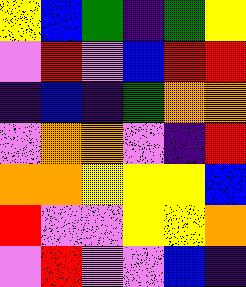[["yellow", "blue", "green", "indigo", "green", "yellow"], ["violet", "red", "violet", "blue", "red", "red"], ["indigo", "blue", "indigo", "green", "orange", "orange"], ["violet", "orange", "orange", "violet", "indigo", "red"], ["orange", "orange", "yellow", "yellow", "yellow", "blue"], ["red", "violet", "violet", "yellow", "yellow", "orange"], ["violet", "red", "violet", "violet", "blue", "indigo"]]